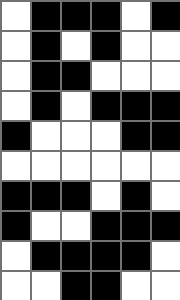[["white", "black", "black", "black", "white", "black"], ["white", "black", "white", "black", "white", "white"], ["white", "black", "black", "white", "white", "white"], ["white", "black", "white", "black", "black", "black"], ["black", "white", "white", "white", "black", "black"], ["white", "white", "white", "white", "white", "white"], ["black", "black", "black", "white", "black", "white"], ["black", "white", "white", "black", "black", "black"], ["white", "black", "black", "black", "black", "white"], ["white", "white", "black", "black", "white", "white"]]